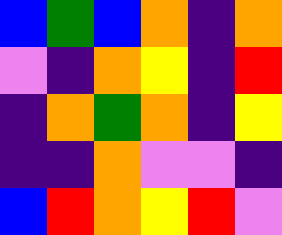[["blue", "green", "blue", "orange", "indigo", "orange"], ["violet", "indigo", "orange", "yellow", "indigo", "red"], ["indigo", "orange", "green", "orange", "indigo", "yellow"], ["indigo", "indigo", "orange", "violet", "violet", "indigo"], ["blue", "red", "orange", "yellow", "red", "violet"]]